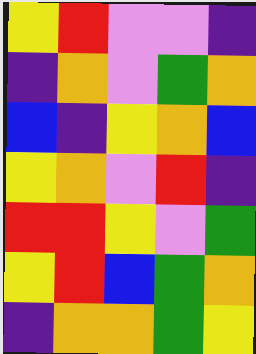[["yellow", "red", "violet", "violet", "indigo"], ["indigo", "orange", "violet", "green", "orange"], ["blue", "indigo", "yellow", "orange", "blue"], ["yellow", "orange", "violet", "red", "indigo"], ["red", "red", "yellow", "violet", "green"], ["yellow", "red", "blue", "green", "orange"], ["indigo", "orange", "orange", "green", "yellow"]]